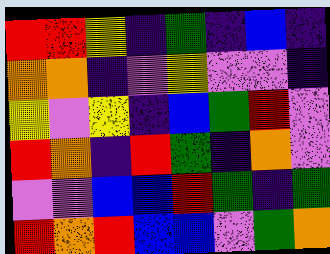[["red", "red", "yellow", "indigo", "green", "indigo", "blue", "indigo"], ["orange", "orange", "indigo", "violet", "yellow", "violet", "violet", "indigo"], ["yellow", "violet", "yellow", "indigo", "blue", "green", "red", "violet"], ["red", "orange", "indigo", "red", "green", "indigo", "orange", "violet"], ["violet", "violet", "blue", "blue", "red", "green", "indigo", "green"], ["red", "orange", "red", "blue", "blue", "violet", "green", "orange"]]